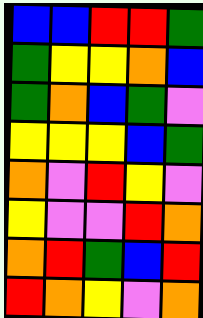[["blue", "blue", "red", "red", "green"], ["green", "yellow", "yellow", "orange", "blue"], ["green", "orange", "blue", "green", "violet"], ["yellow", "yellow", "yellow", "blue", "green"], ["orange", "violet", "red", "yellow", "violet"], ["yellow", "violet", "violet", "red", "orange"], ["orange", "red", "green", "blue", "red"], ["red", "orange", "yellow", "violet", "orange"]]